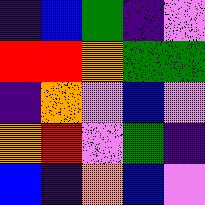[["indigo", "blue", "green", "indigo", "violet"], ["red", "red", "orange", "green", "green"], ["indigo", "orange", "violet", "blue", "violet"], ["orange", "red", "violet", "green", "indigo"], ["blue", "indigo", "orange", "blue", "violet"]]